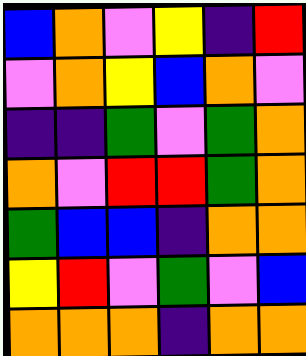[["blue", "orange", "violet", "yellow", "indigo", "red"], ["violet", "orange", "yellow", "blue", "orange", "violet"], ["indigo", "indigo", "green", "violet", "green", "orange"], ["orange", "violet", "red", "red", "green", "orange"], ["green", "blue", "blue", "indigo", "orange", "orange"], ["yellow", "red", "violet", "green", "violet", "blue"], ["orange", "orange", "orange", "indigo", "orange", "orange"]]